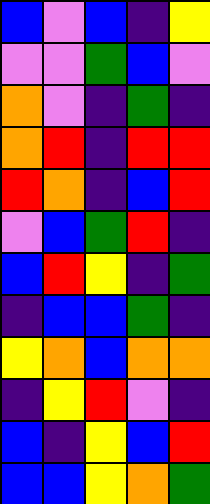[["blue", "violet", "blue", "indigo", "yellow"], ["violet", "violet", "green", "blue", "violet"], ["orange", "violet", "indigo", "green", "indigo"], ["orange", "red", "indigo", "red", "red"], ["red", "orange", "indigo", "blue", "red"], ["violet", "blue", "green", "red", "indigo"], ["blue", "red", "yellow", "indigo", "green"], ["indigo", "blue", "blue", "green", "indigo"], ["yellow", "orange", "blue", "orange", "orange"], ["indigo", "yellow", "red", "violet", "indigo"], ["blue", "indigo", "yellow", "blue", "red"], ["blue", "blue", "yellow", "orange", "green"]]